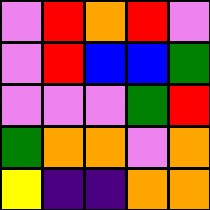[["violet", "red", "orange", "red", "violet"], ["violet", "red", "blue", "blue", "green"], ["violet", "violet", "violet", "green", "red"], ["green", "orange", "orange", "violet", "orange"], ["yellow", "indigo", "indigo", "orange", "orange"]]